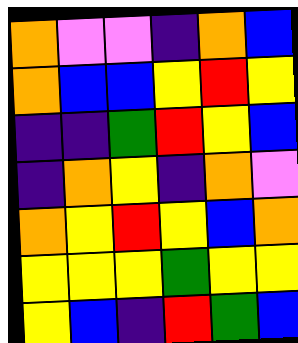[["orange", "violet", "violet", "indigo", "orange", "blue"], ["orange", "blue", "blue", "yellow", "red", "yellow"], ["indigo", "indigo", "green", "red", "yellow", "blue"], ["indigo", "orange", "yellow", "indigo", "orange", "violet"], ["orange", "yellow", "red", "yellow", "blue", "orange"], ["yellow", "yellow", "yellow", "green", "yellow", "yellow"], ["yellow", "blue", "indigo", "red", "green", "blue"]]